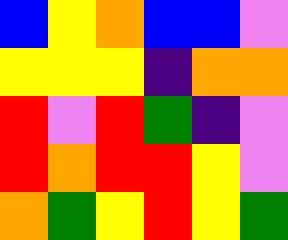[["blue", "yellow", "orange", "blue", "blue", "violet"], ["yellow", "yellow", "yellow", "indigo", "orange", "orange"], ["red", "violet", "red", "green", "indigo", "violet"], ["red", "orange", "red", "red", "yellow", "violet"], ["orange", "green", "yellow", "red", "yellow", "green"]]